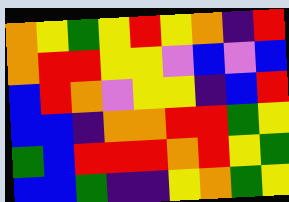[["orange", "yellow", "green", "yellow", "red", "yellow", "orange", "indigo", "red"], ["orange", "red", "red", "yellow", "yellow", "violet", "blue", "violet", "blue"], ["blue", "red", "orange", "violet", "yellow", "yellow", "indigo", "blue", "red"], ["blue", "blue", "indigo", "orange", "orange", "red", "red", "green", "yellow"], ["green", "blue", "red", "red", "red", "orange", "red", "yellow", "green"], ["blue", "blue", "green", "indigo", "indigo", "yellow", "orange", "green", "yellow"]]